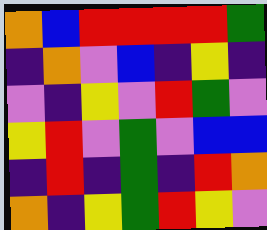[["orange", "blue", "red", "red", "red", "red", "green"], ["indigo", "orange", "violet", "blue", "indigo", "yellow", "indigo"], ["violet", "indigo", "yellow", "violet", "red", "green", "violet"], ["yellow", "red", "violet", "green", "violet", "blue", "blue"], ["indigo", "red", "indigo", "green", "indigo", "red", "orange"], ["orange", "indigo", "yellow", "green", "red", "yellow", "violet"]]